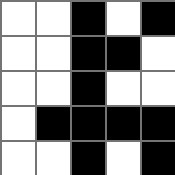[["white", "white", "black", "white", "black"], ["white", "white", "black", "black", "white"], ["white", "white", "black", "white", "white"], ["white", "black", "black", "black", "black"], ["white", "white", "black", "white", "black"]]